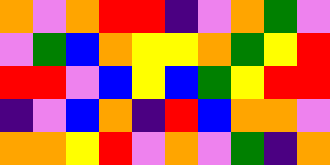[["orange", "violet", "orange", "red", "red", "indigo", "violet", "orange", "green", "violet"], ["violet", "green", "blue", "orange", "yellow", "yellow", "orange", "green", "yellow", "red"], ["red", "red", "violet", "blue", "yellow", "blue", "green", "yellow", "red", "red"], ["indigo", "violet", "blue", "orange", "indigo", "red", "blue", "orange", "orange", "violet"], ["orange", "orange", "yellow", "red", "violet", "orange", "violet", "green", "indigo", "orange"]]